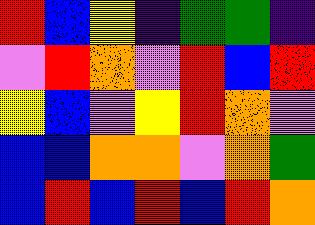[["red", "blue", "yellow", "indigo", "green", "green", "indigo"], ["violet", "red", "orange", "violet", "red", "blue", "red"], ["yellow", "blue", "violet", "yellow", "red", "orange", "violet"], ["blue", "blue", "orange", "orange", "violet", "orange", "green"], ["blue", "red", "blue", "red", "blue", "red", "orange"]]